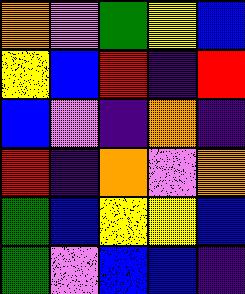[["orange", "violet", "green", "yellow", "blue"], ["yellow", "blue", "red", "indigo", "red"], ["blue", "violet", "indigo", "orange", "indigo"], ["red", "indigo", "orange", "violet", "orange"], ["green", "blue", "yellow", "yellow", "blue"], ["green", "violet", "blue", "blue", "indigo"]]